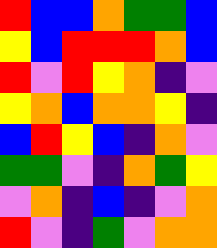[["red", "blue", "blue", "orange", "green", "green", "blue"], ["yellow", "blue", "red", "red", "red", "orange", "blue"], ["red", "violet", "red", "yellow", "orange", "indigo", "violet"], ["yellow", "orange", "blue", "orange", "orange", "yellow", "indigo"], ["blue", "red", "yellow", "blue", "indigo", "orange", "violet"], ["green", "green", "violet", "indigo", "orange", "green", "yellow"], ["violet", "orange", "indigo", "blue", "indigo", "violet", "orange"], ["red", "violet", "indigo", "green", "violet", "orange", "orange"]]